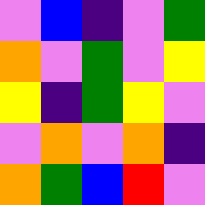[["violet", "blue", "indigo", "violet", "green"], ["orange", "violet", "green", "violet", "yellow"], ["yellow", "indigo", "green", "yellow", "violet"], ["violet", "orange", "violet", "orange", "indigo"], ["orange", "green", "blue", "red", "violet"]]